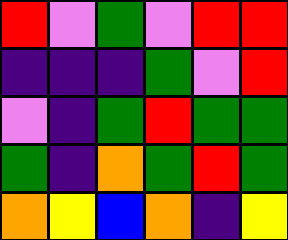[["red", "violet", "green", "violet", "red", "red"], ["indigo", "indigo", "indigo", "green", "violet", "red"], ["violet", "indigo", "green", "red", "green", "green"], ["green", "indigo", "orange", "green", "red", "green"], ["orange", "yellow", "blue", "orange", "indigo", "yellow"]]